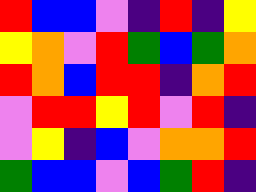[["red", "blue", "blue", "violet", "indigo", "red", "indigo", "yellow"], ["yellow", "orange", "violet", "red", "green", "blue", "green", "orange"], ["red", "orange", "blue", "red", "red", "indigo", "orange", "red"], ["violet", "red", "red", "yellow", "red", "violet", "red", "indigo"], ["violet", "yellow", "indigo", "blue", "violet", "orange", "orange", "red"], ["green", "blue", "blue", "violet", "blue", "green", "red", "indigo"]]